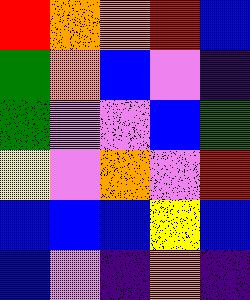[["red", "orange", "orange", "red", "blue"], ["green", "orange", "blue", "violet", "indigo"], ["green", "violet", "violet", "blue", "green"], ["yellow", "violet", "orange", "violet", "red"], ["blue", "blue", "blue", "yellow", "blue"], ["blue", "violet", "indigo", "orange", "indigo"]]